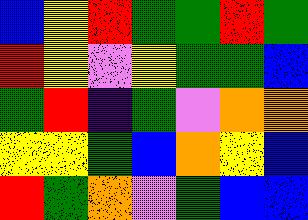[["blue", "yellow", "red", "green", "green", "red", "green"], ["red", "yellow", "violet", "yellow", "green", "green", "blue"], ["green", "red", "indigo", "green", "violet", "orange", "orange"], ["yellow", "yellow", "green", "blue", "orange", "yellow", "blue"], ["red", "green", "orange", "violet", "green", "blue", "blue"]]